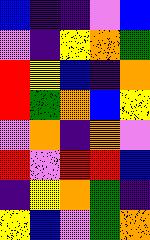[["blue", "indigo", "indigo", "violet", "blue"], ["violet", "indigo", "yellow", "orange", "green"], ["red", "yellow", "blue", "indigo", "orange"], ["red", "green", "orange", "blue", "yellow"], ["violet", "orange", "indigo", "orange", "violet"], ["red", "violet", "red", "red", "blue"], ["indigo", "yellow", "orange", "green", "indigo"], ["yellow", "blue", "violet", "green", "orange"]]